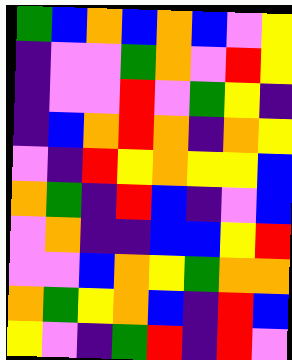[["green", "blue", "orange", "blue", "orange", "blue", "violet", "yellow"], ["indigo", "violet", "violet", "green", "orange", "violet", "red", "yellow"], ["indigo", "violet", "violet", "red", "violet", "green", "yellow", "indigo"], ["indigo", "blue", "orange", "red", "orange", "indigo", "orange", "yellow"], ["violet", "indigo", "red", "yellow", "orange", "yellow", "yellow", "blue"], ["orange", "green", "indigo", "red", "blue", "indigo", "violet", "blue"], ["violet", "orange", "indigo", "indigo", "blue", "blue", "yellow", "red"], ["violet", "violet", "blue", "orange", "yellow", "green", "orange", "orange"], ["orange", "green", "yellow", "orange", "blue", "indigo", "red", "blue"], ["yellow", "violet", "indigo", "green", "red", "indigo", "red", "violet"]]